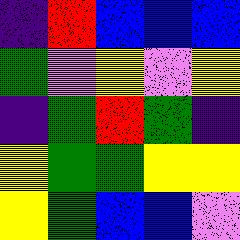[["indigo", "red", "blue", "blue", "blue"], ["green", "violet", "yellow", "violet", "yellow"], ["indigo", "green", "red", "green", "indigo"], ["yellow", "green", "green", "yellow", "yellow"], ["yellow", "green", "blue", "blue", "violet"]]